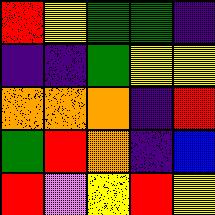[["red", "yellow", "green", "green", "indigo"], ["indigo", "indigo", "green", "yellow", "yellow"], ["orange", "orange", "orange", "indigo", "red"], ["green", "red", "orange", "indigo", "blue"], ["red", "violet", "yellow", "red", "yellow"]]